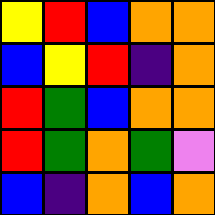[["yellow", "red", "blue", "orange", "orange"], ["blue", "yellow", "red", "indigo", "orange"], ["red", "green", "blue", "orange", "orange"], ["red", "green", "orange", "green", "violet"], ["blue", "indigo", "orange", "blue", "orange"]]